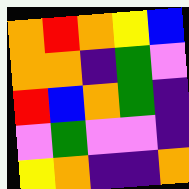[["orange", "red", "orange", "yellow", "blue"], ["orange", "orange", "indigo", "green", "violet"], ["red", "blue", "orange", "green", "indigo"], ["violet", "green", "violet", "violet", "indigo"], ["yellow", "orange", "indigo", "indigo", "orange"]]